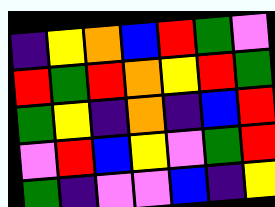[["indigo", "yellow", "orange", "blue", "red", "green", "violet"], ["red", "green", "red", "orange", "yellow", "red", "green"], ["green", "yellow", "indigo", "orange", "indigo", "blue", "red"], ["violet", "red", "blue", "yellow", "violet", "green", "red"], ["green", "indigo", "violet", "violet", "blue", "indigo", "yellow"]]